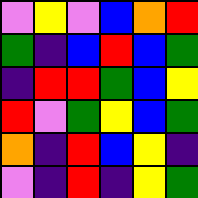[["violet", "yellow", "violet", "blue", "orange", "red"], ["green", "indigo", "blue", "red", "blue", "green"], ["indigo", "red", "red", "green", "blue", "yellow"], ["red", "violet", "green", "yellow", "blue", "green"], ["orange", "indigo", "red", "blue", "yellow", "indigo"], ["violet", "indigo", "red", "indigo", "yellow", "green"]]